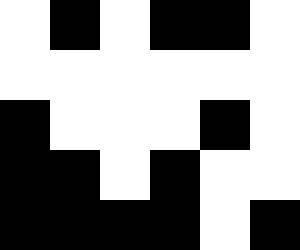[["white", "black", "white", "black", "black", "white"], ["white", "white", "white", "white", "white", "white"], ["black", "white", "white", "white", "black", "white"], ["black", "black", "white", "black", "white", "white"], ["black", "black", "black", "black", "white", "black"]]